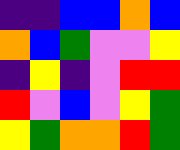[["indigo", "indigo", "blue", "blue", "orange", "blue"], ["orange", "blue", "green", "violet", "violet", "yellow"], ["indigo", "yellow", "indigo", "violet", "red", "red"], ["red", "violet", "blue", "violet", "yellow", "green"], ["yellow", "green", "orange", "orange", "red", "green"]]